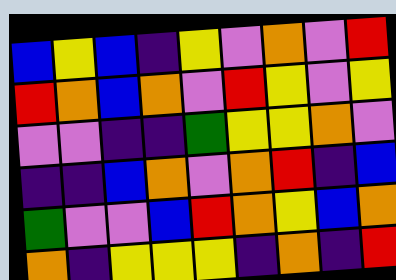[["blue", "yellow", "blue", "indigo", "yellow", "violet", "orange", "violet", "red"], ["red", "orange", "blue", "orange", "violet", "red", "yellow", "violet", "yellow"], ["violet", "violet", "indigo", "indigo", "green", "yellow", "yellow", "orange", "violet"], ["indigo", "indigo", "blue", "orange", "violet", "orange", "red", "indigo", "blue"], ["green", "violet", "violet", "blue", "red", "orange", "yellow", "blue", "orange"], ["orange", "indigo", "yellow", "yellow", "yellow", "indigo", "orange", "indigo", "red"]]